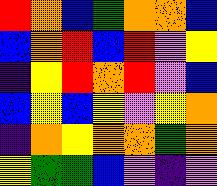[["red", "orange", "blue", "green", "orange", "orange", "blue"], ["blue", "orange", "red", "blue", "red", "violet", "yellow"], ["indigo", "yellow", "red", "orange", "red", "violet", "blue"], ["blue", "yellow", "blue", "yellow", "violet", "yellow", "orange"], ["indigo", "orange", "yellow", "orange", "orange", "green", "orange"], ["yellow", "green", "green", "blue", "violet", "indigo", "violet"]]